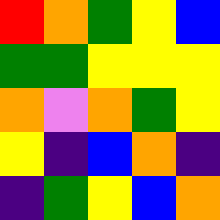[["red", "orange", "green", "yellow", "blue"], ["green", "green", "yellow", "yellow", "yellow"], ["orange", "violet", "orange", "green", "yellow"], ["yellow", "indigo", "blue", "orange", "indigo"], ["indigo", "green", "yellow", "blue", "orange"]]